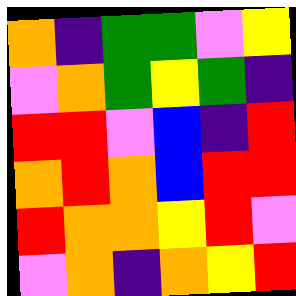[["orange", "indigo", "green", "green", "violet", "yellow"], ["violet", "orange", "green", "yellow", "green", "indigo"], ["red", "red", "violet", "blue", "indigo", "red"], ["orange", "red", "orange", "blue", "red", "red"], ["red", "orange", "orange", "yellow", "red", "violet"], ["violet", "orange", "indigo", "orange", "yellow", "red"]]